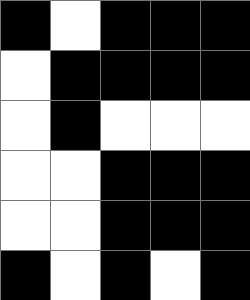[["black", "white", "black", "black", "black"], ["white", "black", "black", "black", "black"], ["white", "black", "white", "white", "white"], ["white", "white", "black", "black", "black"], ["white", "white", "black", "black", "black"], ["black", "white", "black", "white", "black"]]